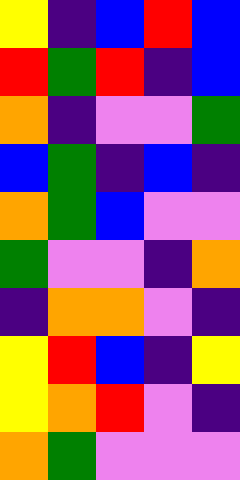[["yellow", "indigo", "blue", "red", "blue"], ["red", "green", "red", "indigo", "blue"], ["orange", "indigo", "violet", "violet", "green"], ["blue", "green", "indigo", "blue", "indigo"], ["orange", "green", "blue", "violet", "violet"], ["green", "violet", "violet", "indigo", "orange"], ["indigo", "orange", "orange", "violet", "indigo"], ["yellow", "red", "blue", "indigo", "yellow"], ["yellow", "orange", "red", "violet", "indigo"], ["orange", "green", "violet", "violet", "violet"]]